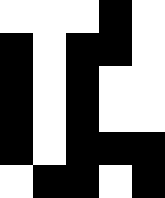[["white", "white", "white", "black", "white"], ["black", "white", "black", "black", "white"], ["black", "white", "black", "white", "white"], ["black", "white", "black", "white", "white"], ["black", "white", "black", "black", "black"], ["white", "black", "black", "white", "black"]]